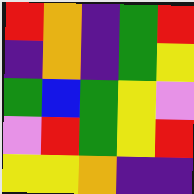[["red", "orange", "indigo", "green", "red"], ["indigo", "orange", "indigo", "green", "yellow"], ["green", "blue", "green", "yellow", "violet"], ["violet", "red", "green", "yellow", "red"], ["yellow", "yellow", "orange", "indigo", "indigo"]]